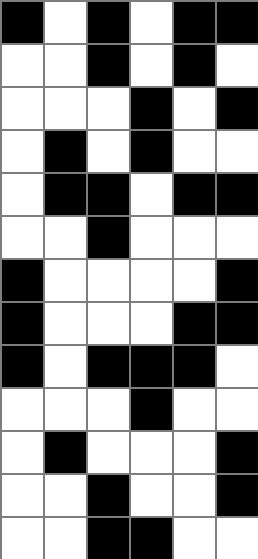[["black", "white", "black", "white", "black", "black"], ["white", "white", "black", "white", "black", "white"], ["white", "white", "white", "black", "white", "black"], ["white", "black", "white", "black", "white", "white"], ["white", "black", "black", "white", "black", "black"], ["white", "white", "black", "white", "white", "white"], ["black", "white", "white", "white", "white", "black"], ["black", "white", "white", "white", "black", "black"], ["black", "white", "black", "black", "black", "white"], ["white", "white", "white", "black", "white", "white"], ["white", "black", "white", "white", "white", "black"], ["white", "white", "black", "white", "white", "black"], ["white", "white", "black", "black", "white", "white"]]